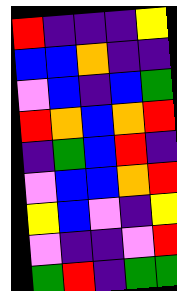[["red", "indigo", "indigo", "indigo", "yellow"], ["blue", "blue", "orange", "indigo", "indigo"], ["violet", "blue", "indigo", "blue", "green"], ["red", "orange", "blue", "orange", "red"], ["indigo", "green", "blue", "red", "indigo"], ["violet", "blue", "blue", "orange", "red"], ["yellow", "blue", "violet", "indigo", "yellow"], ["violet", "indigo", "indigo", "violet", "red"], ["green", "red", "indigo", "green", "green"]]